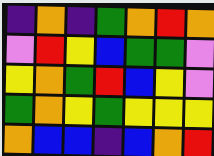[["indigo", "orange", "indigo", "green", "orange", "red", "orange"], ["violet", "red", "yellow", "blue", "green", "green", "violet"], ["yellow", "orange", "green", "red", "blue", "yellow", "violet"], ["green", "orange", "yellow", "green", "yellow", "yellow", "yellow"], ["orange", "blue", "blue", "indigo", "blue", "orange", "red"]]